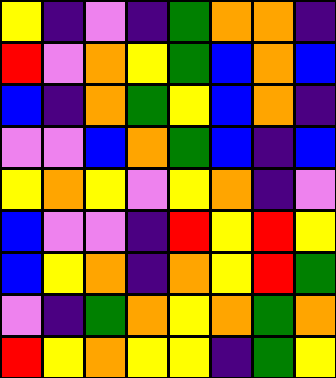[["yellow", "indigo", "violet", "indigo", "green", "orange", "orange", "indigo"], ["red", "violet", "orange", "yellow", "green", "blue", "orange", "blue"], ["blue", "indigo", "orange", "green", "yellow", "blue", "orange", "indigo"], ["violet", "violet", "blue", "orange", "green", "blue", "indigo", "blue"], ["yellow", "orange", "yellow", "violet", "yellow", "orange", "indigo", "violet"], ["blue", "violet", "violet", "indigo", "red", "yellow", "red", "yellow"], ["blue", "yellow", "orange", "indigo", "orange", "yellow", "red", "green"], ["violet", "indigo", "green", "orange", "yellow", "orange", "green", "orange"], ["red", "yellow", "orange", "yellow", "yellow", "indigo", "green", "yellow"]]